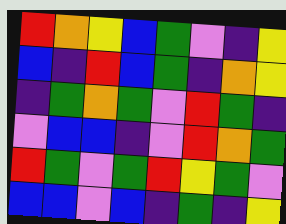[["red", "orange", "yellow", "blue", "green", "violet", "indigo", "yellow"], ["blue", "indigo", "red", "blue", "green", "indigo", "orange", "yellow"], ["indigo", "green", "orange", "green", "violet", "red", "green", "indigo"], ["violet", "blue", "blue", "indigo", "violet", "red", "orange", "green"], ["red", "green", "violet", "green", "red", "yellow", "green", "violet"], ["blue", "blue", "violet", "blue", "indigo", "green", "indigo", "yellow"]]